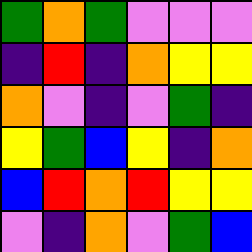[["green", "orange", "green", "violet", "violet", "violet"], ["indigo", "red", "indigo", "orange", "yellow", "yellow"], ["orange", "violet", "indigo", "violet", "green", "indigo"], ["yellow", "green", "blue", "yellow", "indigo", "orange"], ["blue", "red", "orange", "red", "yellow", "yellow"], ["violet", "indigo", "orange", "violet", "green", "blue"]]